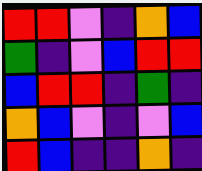[["red", "red", "violet", "indigo", "orange", "blue"], ["green", "indigo", "violet", "blue", "red", "red"], ["blue", "red", "red", "indigo", "green", "indigo"], ["orange", "blue", "violet", "indigo", "violet", "blue"], ["red", "blue", "indigo", "indigo", "orange", "indigo"]]